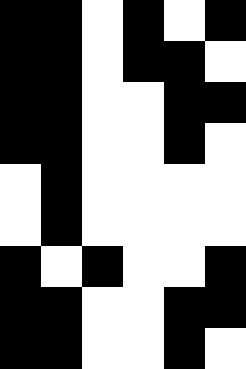[["black", "black", "white", "black", "white", "black"], ["black", "black", "white", "black", "black", "white"], ["black", "black", "white", "white", "black", "black"], ["black", "black", "white", "white", "black", "white"], ["white", "black", "white", "white", "white", "white"], ["white", "black", "white", "white", "white", "white"], ["black", "white", "black", "white", "white", "black"], ["black", "black", "white", "white", "black", "black"], ["black", "black", "white", "white", "black", "white"]]